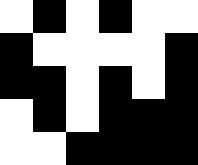[["white", "black", "white", "black", "white", "white"], ["black", "white", "white", "white", "white", "black"], ["black", "black", "white", "black", "white", "black"], ["white", "black", "white", "black", "black", "black"], ["white", "white", "black", "black", "black", "black"]]